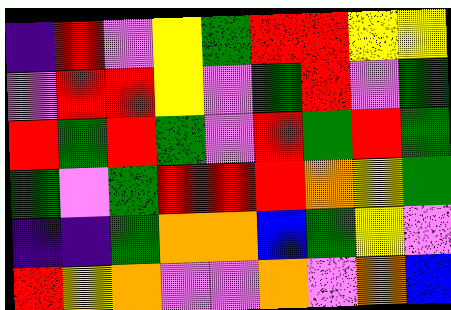[["indigo", "red", "violet", "yellow", "green", "red", "red", "yellow", "yellow"], ["violet", "red", "red", "yellow", "violet", "green", "red", "violet", "green"], ["red", "green", "red", "green", "violet", "red", "green", "red", "green"], ["green", "violet", "green", "red", "red", "red", "orange", "yellow", "green"], ["indigo", "indigo", "green", "orange", "orange", "blue", "green", "yellow", "violet"], ["red", "yellow", "orange", "violet", "violet", "orange", "violet", "orange", "blue"]]